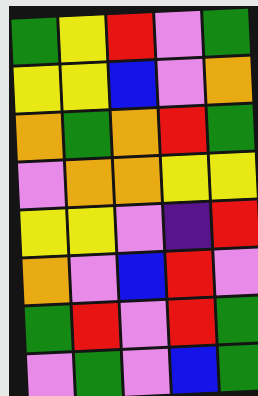[["green", "yellow", "red", "violet", "green"], ["yellow", "yellow", "blue", "violet", "orange"], ["orange", "green", "orange", "red", "green"], ["violet", "orange", "orange", "yellow", "yellow"], ["yellow", "yellow", "violet", "indigo", "red"], ["orange", "violet", "blue", "red", "violet"], ["green", "red", "violet", "red", "green"], ["violet", "green", "violet", "blue", "green"]]